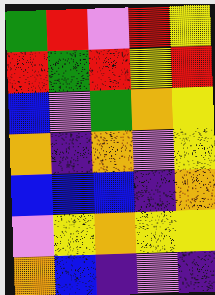[["green", "red", "violet", "red", "yellow"], ["red", "green", "red", "yellow", "red"], ["blue", "violet", "green", "orange", "yellow"], ["orange", "indigo", "orange", "violet", "yellow"], ["blue", "blue", "blue", "indigo", "orange"], ["violet", "yellow", "orange", "yellow", "yellow"], ["orange", "blue", "indigo", "violet", "indigo"]]